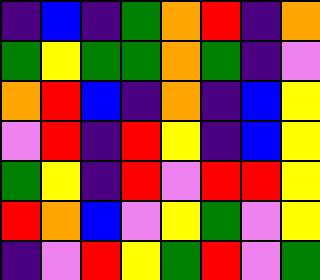[["indigo", "blue", "indigo", "green", "orange", "red", "indigo", "orange"], ["green", "yellow", "green", "green", "orange", "green", "indigo", "violet"], ["orange", "red", "blue", "indigo", "orange", "indigo", "blue", "yellow"], ["violet", "red", "indigo", "red", "yellow", "indigo", "blue", "yellow"], ["green", "yellow", "indigo", "red", "violet", "red", "red", "yellow"], ["red", "orange", "blue", "violet", "yellow", "green", "violet", "yellow"], ["indigo", "violet", "red", "yellow", "green", "red", "violet", "green"]]